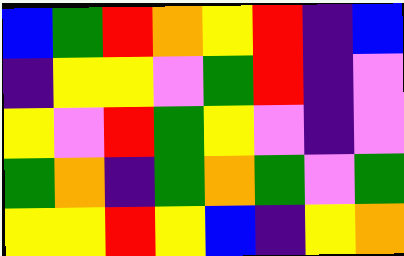[["blue", "green", "red", "orange", "yellow", "red", "indigo", "blue"], ["indigo", "yellow", "yellow", "violet", "green", "red", "indigo", "violet"], ["yellow", "violet", "red", "green", "yellow", "violet", "indigo", "violet"], ["green", "orange", "indigo", "green", "orange", "green", "violet", "green"], ["yellow", "yellow", "red", "yellow", "blue", "indigo", "yellow", "orange"]]